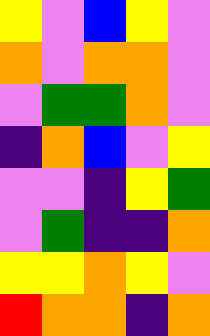[["yellow", "violet", "blue", "yellow", "violet"], ["orange", "violet", "orange", "orange", "violet"], ["violet", "green", "green", "orange", "violet"], ["indigo", "orange", "blue", "violet", "yellow"], ["violet", "violet", "indigo", "yellow", "green"], ["violet", "green", "indigo", "indigo", "orange"], ["yellow", "yellow", "orange", "yellow", "violet"], ["red", "orange", "orange", "indigo", "orange"]]